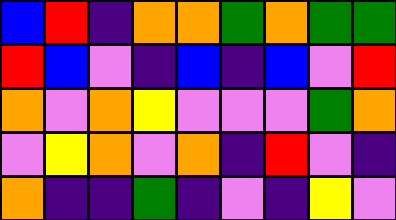[["blue", "red", "indigo", "orange", "orange", "green", "orange", "green", "green"], ["red", "blue", "violet", "indigo", "blue", "indigo", "blue", "violet", "red"], ["orange", "violet", "orange", "yellow", "violet", "violet", "violet", "green", "orange"], ["violet", "yellow", "orange", "violet", "orange", "indigo", "red", "violet", "indigo"], ["orange", "indigo", "indigo", "green", "indigo", "violet", "indigo", "yellow", "violet"]]